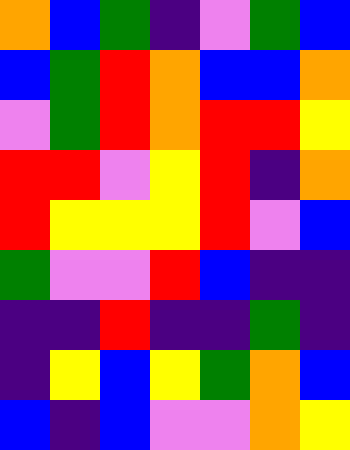[["orange", "blue", "green", "indigo", "violet", "green", "blue"], ["blue", "green", "red", "orange", "blue", "blue", "orange"], ["violet", "green", "red", "orange", "red", "red", "yellow"], ["red", "red", "violet", "yellow", "red", "indigo", "orange"], ["red", "yellow", "yellow", "yellow", "red", "violet", "blue"], ["green", "violet", "violet", "red", "blue", "indigo", "indigo"], ["indigo", "indigo", "red", "indigo", "indigo", "green", "indigo"], ["indigo", "yellow", "blue", "yellow", "green", "orange", "blue"], ["blue", "indigo", "blue", "violet", "violet", "orange", "yellow"]]